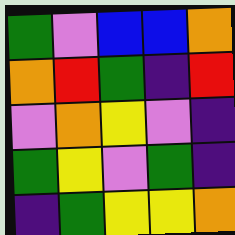[["green", "violet", "blue", "blue", "orange"], ["orange", "red", "green", "indigo", "red"], ["violet", "orange", "yellow", "violet", "indigo"], ["green", "yellow", "violet", "green", "indigo"], ["indigo", "green", "yellow", "yellow", "orange"]]